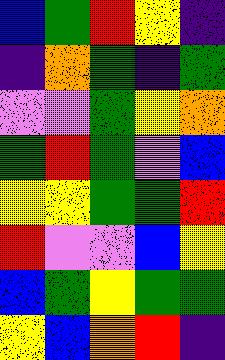[["blue", "green", "red", "yellow", "indigo"], ["indigo", "orange", "green", "indigo", "green"], ["violet", "violet", "green", "yellow", "orange"], ["green", "red", "green", "violet", "blue"], ["yellow", "yellow", "green", "green", "red"], ["red", "violet", "violet", "blue", "yellow"], ["blue", "green", "yellow", "green", "green"], ["yellow", "blue", "orange", "red", "indigo"]]